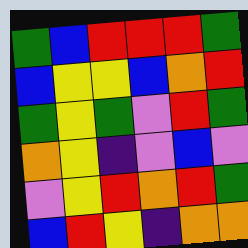[["green", "blue", "red", "red", "red", "green"], ["blue", "yellow", "yellow", "blue", "orange", "red"], ["green", "yellow", "green", "violet", "red", "green"], ["orange", "yellow", "indigo", "violet", "blue", "violet"], ["violet", "yellow", "red", "orange", "red", "green"], ["blue", "red", "yellow", "indigo", "orange", "orange"]]